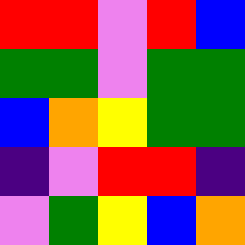[["red", "red", "violet", "red", "blue"], ["green", "green", "violet", "green", "green"], ["blue", "orange", "yellow", "green", "green"], ["indigo", "violet", "red", "red", "indigo"], ["violet", "green", "yellow", "blue", "orange"]]